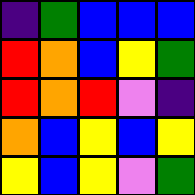[["indigo", "green", "blue", "blue", "blue"], ["red", "orange", "blue", "yellow", "green"], ["red", "orange", "red", "violet", "indigo"], ["orange", "blue", "yellow", "blue", "yellow"], ["yellow", "blue", "yellow", "violet", "green"]]